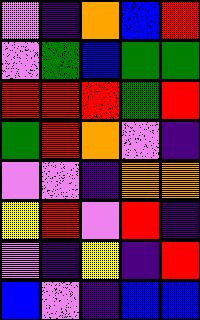[["violet", "indigo", "orange", "blue", "red"], ["violet", "green", "blue", "green", "green"], ["red", "red", "red", "green", "red"], ["green", "red", "orange", "violet", "indigo"], ["violet", "violet", "indigo", "orange", "orange"], ["yellow", "red", "violet", "red", "indigo"], ["violet", "indigo", "yellow", "indigo", "red"], ["blue", "violet", "indigo", "blue", "blue"]]